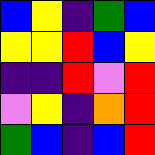[["blue", "yellow", "indigo", "green", "blue"], ["yellow", "yellow", "red", "blue", "yellow"], ["indigo", "indigo", "red", "violet", "red"], ["violet", "yellow", "indigo", "orange", "red"], ["green", "blue", "indigo", "blue", "red"]]